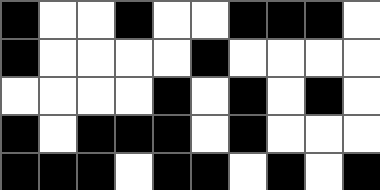[["black", "white", "white", "black", "white", "white", "black", "black", "black", "white"], ["black", "white", "white", "white", "white", "black", "white", "white", "white", "white"], ["white", "white", "white", "white", "black", "white", "black", "white", "black", "white"], ["black", "white", "black", "black", "black", "white", "black", "white", "white", "white"], ["black", "black", "black", "white", "black", "black", "white", "black", "white", "black"]]